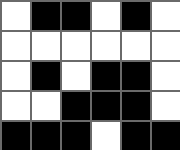[["white", "black", "black", "white", "black", "white"], ["white", "white", "white", "white", "white", "white"], ["white", "black", "white", "black", "black", "white"], ["white", "white", "black", "black", "black", "white"], ["black", "black", "black", "white", "black", "black"]]